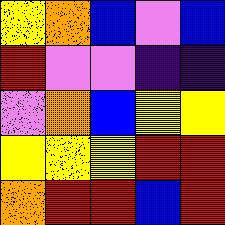[["yellow", "orange", "blue", "violet", "blue"], ["red", "violet", "violet", "indigo", "indigo"], ["violet", "orange", "blue", "yellow", "yellow"], ["yellow", "yellow", "yellow", "red", "red"], ["orange", "red", "red", "blue", "red"]]